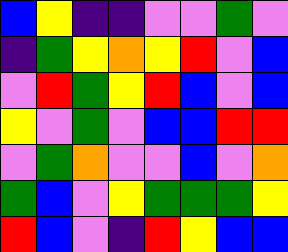[["blue", "yellow", "indigo", "indigo", "violet", "violet", "green", "violet"], ["indigo", "green", "yellow", "orange", "yellow", "red", "violet", "blue"], ["violet", "red", "green", "yellow", "red", "blue", "violet", "blue"], ["yellow", "violet", "green", "violet", "blue", "blue", "red", "red"], ["violet", "green", "orange", "violet", "violet", "blue", "violet", "orange"], ["green", "blue", "violet", "yellow", "green", "green", "green", "yellow"], ["red", "blue", "violet", "indigo", "red", "yellow", "blue", "blue"]]